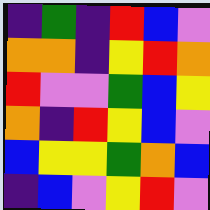[["indigo", "green", "indigo", "red", "blue", "violet"], ["orange", "orange", "indigo", "yellow", "red", "orange"], ["red", "violet", "violet", "green", "blue", "yellow"], ["orange", "indigo", "red", "yellow", "blue", "violet"], ["blue", "yellow", "yellow", "green", "orange", "blue"], ["indigo", "blue", "violet", "yellow", "red", "violet"]]